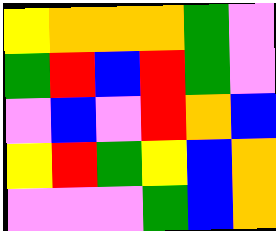[["yellow", "orange", "orange", "orange", "green", "violet"], ["green", "red", "blue", "red", "green", "violet"], ["violet", "blue", "violet", "red", "orange", "blue"], ["yellow", "red", "green", "yellow", "blue", "orange"], ["violet", "violet", "violet", "green", "blue", "orange"]]